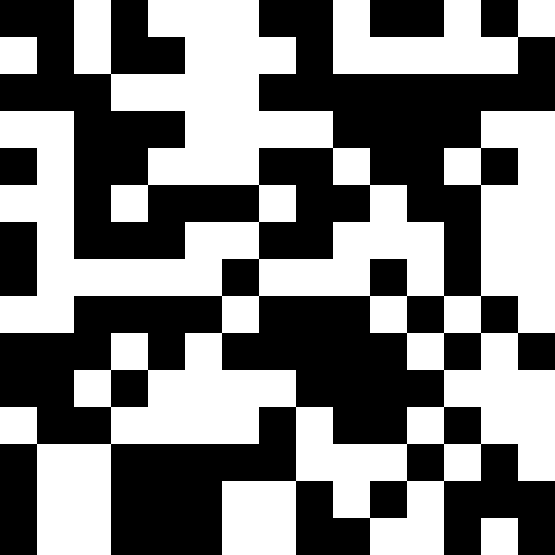[["black", "black", "white", "black", "white", "white", "white", "black", "black", "white", "black", "black", "white", "black", "white"], ["white", "black", "white", "black", "black", "white", "white", "white", "black", "white", "white", "white", "white", "white", "black"], ["black", "black", "black", "white", "white", "white", "white", "black", "black", "black", "black", "black", "black", "black", "black"], ["white", "white", "black", "black", "black", "white", "white", "white", "white", "black", "black", "black", "black", "white", "white"], ["black", "white", "black", "black", "white", "white", "white", "black", "black", "white", "black", "black", "white", "black", "white"], ["white", "white", "black", "white", "black", "black", "black", "white", "black", "black", "white", "black", "black", "white", "white"], ["black", "white", "black", "black", "black", "white", "white", "black", "black", "white", "white", "white", "black", "white", "white"], ["black", "white", "white", "white", "white", "white", "black", "white", "white", "white", "black", "white", "black", "white", "white"], ["white", "white", "black", "black", "black", "black", "white", "black", "black", "black", "white", "black", "white", "black", "white"], ["black", "black", "black", "white", "black", "white", "black", "black", "black", "black", "black", "white", "black", "white", "black"], ["black", "black", "white", "black", "white", "white", "white", "white", "black", "black", "black", "black", "white", "white", "white"], ["white", "black", "black", "white", "white", "white", "white", "black", "white", "black", "black", "white", "black", "white", "white"], ["black", "white", "white", "black", "black", "black", "black", "black", "white", "white", "white", "black", "white", "black", "white"], ["black", "white", "white", "black", "black", "black", "white", "white", "black", "white", "black", "white", "black", "black", "black"], ["black", "white", "white", "black", "black", "black", "white", "white", "black", "black", "white", "white", "black", "white", "black"]]